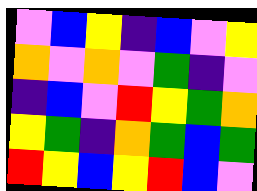[["violet", "blue", "yellow", "indigo", "blue", "violet", "yellow"], ["orange", "violet", "orange", "violet", "green", "indigo", "violet"], ["indigo", "blue", "violet", "red", "yellow", "green", "orange"], ["yellow", "green", "indigo", "orange", "green", "blue", "green"], ["red", "yellow", "blue", "yellow", "red", "blue", "violet"]]